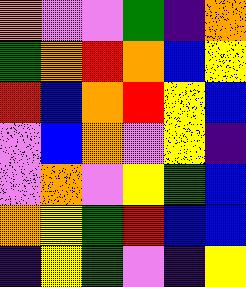[["orange", "violet", "violet", "green", "indigo", "orange"], ["green", "orange", "red", "orange", "blue", "yellow"], ["red", "blue", "orange", "red", "yellow", "blue"], ["violet", "blue", "orange", "violet", "yellow", "indigo"], ["violet", "orange", "violet", "yellow", "green", "blue"], ["orange", "yellow", "green", "red", "blue", "blue"], ["indigo", "yellow", "green", "violet", "indigo", "yellow"]]